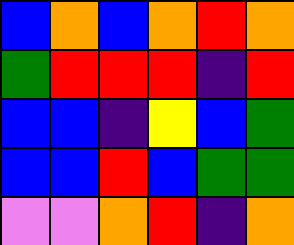[["blue", "orange", "blue", "orange", "red", "orange"], ["green", "red", "red", "red", "indigo", "red"], ["blue", "blue", "indigo", "yellow", "blue", "green"], ["blue", "blue", "red", "blue", "green", "green"], ["violet", "violet", "orange", "red", "indigo", "orange"]]